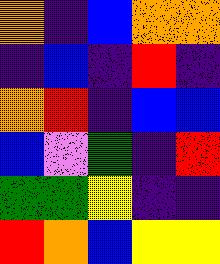[["orange", "indigo", "blue", "orange", "orange"], ["indigo", "blue", "indigo", "red", "indigo"], ["orange", "red", "indigo", "blue", "blue"], ["blue", "violet", "green", "indigo", "red"], ["green", "green", "yellow", "indigo", "indigo"], ["red", "orange", "blue", "yellow", "yellow"]]